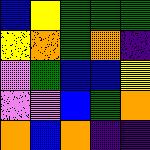[["blue", "yellow", "green", "green", "green"], ["yellow", "orange", "green", "orange", "indigo"], ["violet", "green", "blue", "blue", "yellow"], ["violet", "violet", "blue", "green", "orange"], ["orange", "blue", "orange", "indigo", "indigo"]]